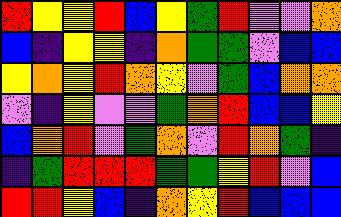[["red", "yellow", "yellow", "red", "blue", "yellow", "green", "red", "violet", "violet", "orange"], ["blue", "indigo", "yellow", "yellow", "indigo", "orange", "green", "green", "violet", "blue", "blue"], ["yellow", "orange", "yellow", "red", "orange", "yellow", "violet", "green", "blue", "orange", "orange"], ["violet", "indigo", "yellow", "violet", "violet", "green", "orange", "red", "blue", "blue", "yellow"], ["blue", "orange", "red", "violet", "green", "orange", "violet", "red", "orange", "green", "indigo"], ["indigo", "green", "red", "red", "red", "green", "green", "yellow", "red", "violet", "blue"], ["red", "red", "yellow", "blue", "indigo", "orange", "yellow", "red", "blue", "blue", "blue"]]